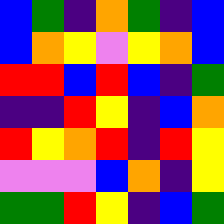[["blue", "green", "indigo", "orange", "green", "indigo", "blue"], ["blue", "orange", "yellow", "violet", "yellow", "orange", "blue"], ["red", "red", "blue", "red", "blue", "indigo", "green"], ["indigo", "indigo", "red", "yellow", "indigo", "blue", "orange"], ["red", "yellow", "orange", "red", "indigo", "red", "yellow"], ["violet", "violet", "violet", "blue", "orange", "indigo", "yellow"], ["green", "green", "red", "yellow", "indigo", "blue", "green"]]